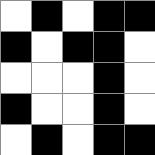[["white", "black", "white", "black", "black"], ["black", "white", "black", "black", "white"], ["white", "white", "white", "black", "white"], ["black", "white", "white", "black", "white"], ["white", "black", "white", "black", "black"]]